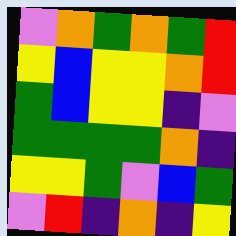[["violet", "orange", "green", "orange", "green", "red"], ["yellow", "blue", "yellow", "yellow", "orange", "red"], ["green", "blue", "yellow", "yellow", "indigo", "violet"], ["green", "green", "green", "green", "orange", "indigo"], ["yellow", "yellow", "green", "violet", "blue", "green"], ["violet", "red", "indigo", "orange", "indigo", "yellow"]]